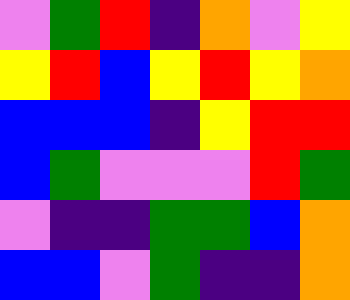[["violet", "green", "red", "indigo", "orange", "violet", "yellow"], ["yellow", "red", "blue", "yellow", "red", "yellow", "orange"], ["blue", "blue", "blue", "indigo", "yellow", "red", "red"], ["blue", "green", "violet", "violet", "violet", "red", "green"], ["violet", "indigo", "indigo", "green", "green", "blue", "orange"], ["blue", "blue", "violet", "green", "indigo", "indigo", "orange"]]